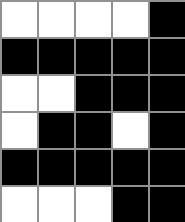[["white", "white", "white", "white", "black"], ["black", "black", "black", "black", "black"], ["white", "white", "black", "black", "black"], ["white", "black", "black", "white", "black"], ["black", "black", "black", "black", "black"], ["white", "white", "white", "black", "black"]]